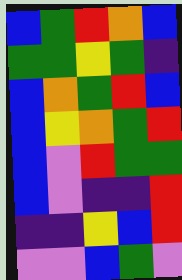[["blue", "green", "red", "orange", "blue"], ["green", "green", "yellow", "green", "indigo"], ["blue", "orange", "green", "red", "blue"], ["blue", "yellow", "orange", "green", "red"], ["blue", "violet", "red", "green", "green"], ["blue", "violet", "indigo", "indigo", "red"], ["indigo", "indigo", "yellow", "blue", "red"], ["violet", "violet", "blue", "green", "violet"]]